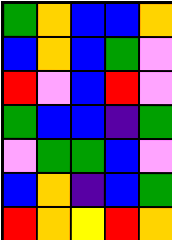[["green", "orange", "blue", "blue", "orange"], ["blue", "orange", "blue", "green", "violet"], ["red", "violet", "blue", "red", "violet"], ["green", "blue", "blue", "indigo", "green"], ["violet", "green", "green", "blue", "violet"], ["blue", "orange", "indigo", "blue", "green"], ["red", "orange", "yellow", "red", "orange"]]